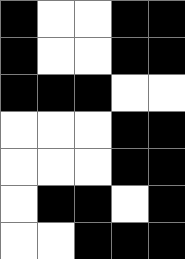[["black", "white", "white", "black", "black"], ["black", "white", "white", "black", "black"], ["black", "black", "black", "white", "white"], ["white", "white", "white", "black", "black"], ["white", "white", "white", "black", "black"], ["white", "black", "black", "white", "black"], ["white", "white", "black", "black", "black"]]